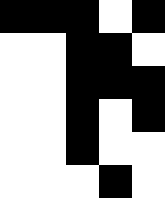[["black", "black", "black", "white", "black"], ["white", "white", "black", "black", "white"], ["white", "white", "black", "black", "black"], ["white", "white", "black", "white", "black"], ["white", "white", "black", "white", "white"], ["white", "white", "white", "black", "white"]]